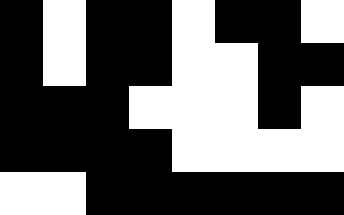[["black", "white", "black", "black", "white", "black", "black", "white"], ["black", "white", "black", "black", "white", "white", "black", "black"], ["black", "black", "black", "white", "white", "white", "black", "white"], ["black", "black", "black", "black", "white", "white", "white", "white"], ["white", "white", "black", "black", "black", "black", "black", "black"]]